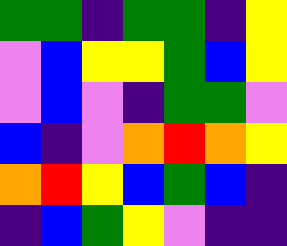[["green", "green", "indigo", "green", "green", "indigo", "yellow"], ["violet", "blue", "yellow", "yellow", "green", "blue", "yellow"], ["violet", "blue", "violet", "indigo", "green", "green", "violet"], ["blue", "indigo", "violet", "orange", "red", "orange", "yellow"], ["orange", "red", "yellow", "blue", "green", "blue", "indigo"], ["indigo", "blue", "green", "yellow", "violet", "indigo", "indigo"]]